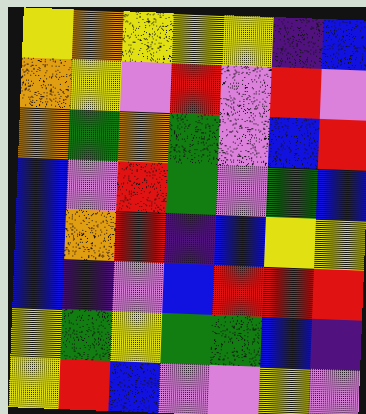[["yellow", "orange", "yellow", "yellow", "yellow", "indigo", "blue"], ["orange", "yellow", "violet", "red", "violet", "red", "violet"], ["orange", "green", "orange", "green", "violet", "blue", "red"], ["blue", "violet", "red", "green", "violet", "green", "blue"], ["blue", "orange", "red", "indigo", "blue", "yellow", "yellow"], ["blue", "indigo", "violet", "blue", "red", "red", "red"], ["yellow", "green", "yellow", "green", "green", "blue", "indigo"], ["yellow", "red", "blue", "violet", "violet", "yellow", "violet"]]